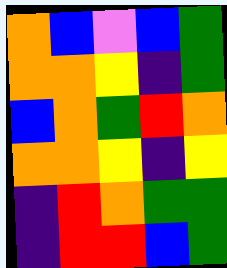[["orange", "blue", "violet", "blue", "green"], ["orange", "orange", "yellow", "indigo", "green"], ["blue", "orange", "green", "red", "orange"], ["orange", "orange", "yellow", "indigo", "yellow"], ["indigo", "red", "orange", "green", "green"], ["indigo", "red", "red", "blue", "green"]]